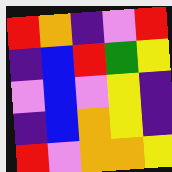[["red", "orange", "indigo", "violet", "red"], ["indigo", "blue", "red", "green", "yellow"], ["violet", "blue", "violet", "yellow", "indigo"], ["indigo", "blue", "orange", "yellow", "indigo"], ["red", "violet", "orange", "orange", "yellow"]]